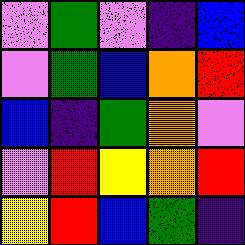[["violet", "green", "violet", "indigo", "blue"], ["violet", "green", "blue", "orange", "red"], ["blue", "indigo", "green", "orange", "violet"], ["violet", "red", "yellow", "orange", "red"], ["yellow", "red", "blue", "green", "indigo"]]